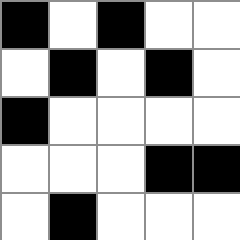[["black", "white", "black", "white", "white"], ["white", "black", "white", "black", "white"], ["black", "white", "white", "white", "white"], ["white", "white", "white", "black", "black"], ["white", "black", "white", "white", "white"]]